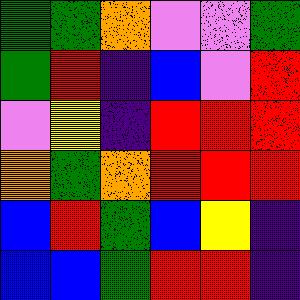[["green", "green", "orange", "violet", "violet", "green"], ["green", "red", "indigo", "blue", "violet", "red"], ["violet", "yellow", "indigo", "red", "red", "red"], ["orange", "green", "orange", "red", "red", "red"], ["blue", "red", "green", "blue", "yellow", "indigo"], ["blue", "blue", "green", "red", "red", "indigo"]]